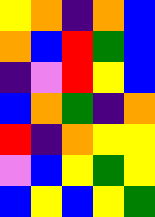[["yellow", "orange", "indigo", "orange", "blue"], ["orange", "blue", "red", "green", "blue"], ["indigo", "violet", "red", "yellow", "blue"], ["blue", "orange", "green", "indigo", "orange"], ["red", "indigo", "orange", "yellow", "yellow"], ["violet", "blue", "yellow", "green", "yellow"], ["blue", "yellow", "blue", "yellow", "green"]]